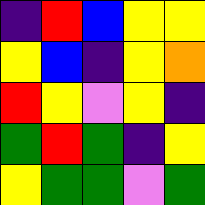[["indigo", "red", "blue", "yellow", "yellow"], ["yellow", "blue", "indigo", "yellow", "orange"], ["red", "yellow", "violet", "yellow", "indigo"], ["green", "red", "green", "indigo", "yellow"], ["yellow", "green", "green", "violet", "green"]]